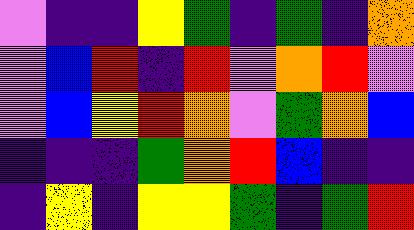[["violet", "indigo", "indigo", "yellow", "green", "indigo", "green", "indigo", "orange"], ["violet", "blue", "red", "indigo", "red", "violet", "orange", "red", "violet"], ["violet", "blue", "yellow", "red", "orange", "violet", "green", "orange", "blue"], ["indigo", "indigo", "indigo", "green", "orange", "red", "blue", "indigo", "indigo"], ["indigo", "yellow", "indigo", "yellow", "yellow", "green", "indigo", "green", "red"]]